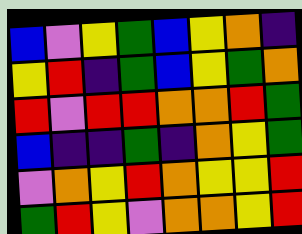[["blue", "violet", "yellow", "green", "blue", "yellow", "orange", "indigo"], ["yellow", "red", "indigo", "green", "blue", "yellow", "green", "orange"], ["red", "violet", "red", "red", "orange", "orange", "red", "green"], ["blue", "indigo", "indigo", "green", "indigo", "orange", "yellow", "green"], ["violet", "orange", "yellow", "red", "orange", "yellow", "yellow", "red"], ["green", "red", "yellow", "violet", "orange", "orange", "yellow", "red"]]